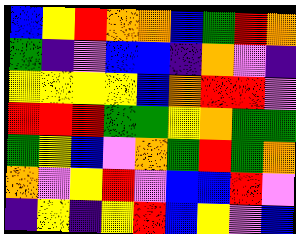[["blue", "yellow", "red", "orange", "orange", "blue", "green", "red", "orange"], ["green", "indigo", "violet", "blue", "blue", "indigo", "orange", "violet", "indigo"], ["yellow", "yellow", "yellow", "yellow", "blue", "orange", "red", "red", "violet"], ["red", "red", "red", "green", "green", "yellow", "orange", "green", "green"], ["green", "yellow", "blue", "violet", "orange", "green", "red", "green", "orange"], ["orange", "violet", "yellow", "red", "violet", "blue", "blue", "red", "violet"], ["indigo", "yellow", "indigo", "yellow", "red", "blue", "yellow", "violet", "blue"]]